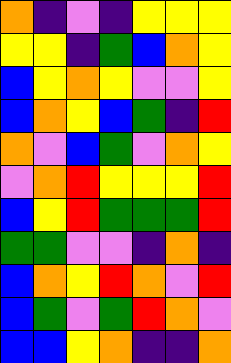[["orange", "indigo", "violet", "indigo", "yellow", "yellow", "yellow"], ["yellow", "yellow", "indigo", "green", "blue", "orange", "yellow"], ["blue", "yellow", "orange", "yellow", "violet", "violet", "yellow"], ["blue", "orange", "yellow", "blue", "green", "indigo", "red"], ["orange", "violet", "blue", "green", "violet", "orange", "yellow"], ["violet", "orange", "red", "yellow", "yellow", "yellow", "red"], ["blue", "yellow", "red", "green", "green", "green", "red"], ["green", "green", "violet", "violet", "indigo", "orange", "indigo"], ["blue", "orange", "yellow", "red", "orange", "violet", "red"], ["blue", "green", "violet", "green", "red", "orange", "violet"], ["blue", "blue", "yellow", "orange", "indigo", "indigo", "orange"]]